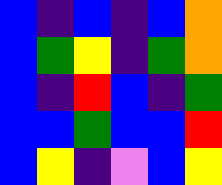[["blue", "indigo", "blue", "indigo", "blue", "orange"], ["blue", "green", "yellow", "indigo", "green", "orange"], ["blue", "indigo", "red", "blue", "indigo", "green"], ["blue", "blue", "green", "blue", "blue", "red"], ["blue", "yellow", "indigo", "violet", "blue", "yellow"]]